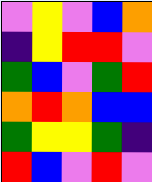[["violet", "yellow", "violet", "blue", "orange"], ["indigo", "yellow", "red", "red", "violet"], ["green", "blue", "violet", "green", "red"], ["orange", "red", "orange", "blue", "blue"], ["green", "yellow", "yellow", "green", "indigo"], ["red", "blue", "violet", "red", "violet"]]